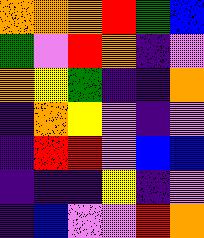[["orange", "orange", "orange", "red", "green", "blue"], ["green", "violet", "red", "orange", "indigo", "violet"], ["orange", "yellow", "green", "indigo", "indigo", "orange"], ["indigo", "orange", "yellow", "violet", "indigo", "violet"], ["indigo", "red", "red", "violet", "blue", "blue"], ["indigo", "indigo", "indigo", "yellow", "indigo", "violet"], ["indigo", "blue", "violet", "violet", "red", "orange"]]